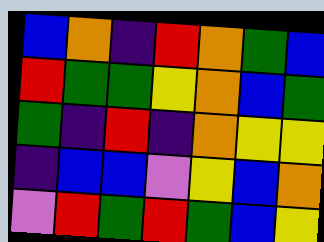[["blue", "orange", "indigo", "red", "orange", "green", "blue"], ["red", "green", "green", "yellow", "orange", "blue", "green"], ["green", "indigo", "red", "indigo", "orange", "yellow", "yellow"], ["indigo", "blue", "blue", "violet", "yellow", "blue", "orange"], ["violet", "red", "green", "red", "green", "blue", "yellow"]]